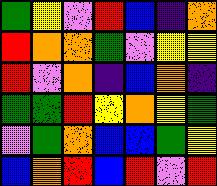[["green", "yellow", "violet", "red", "blue", "indigo", "orange"], ["red", "orange", "orange", "green", "violet", "yellow", "yellow"], ["red", "violet", "orange", "indigo", "blue", "orange", "indigo"], ["green", "green", "red", "yellow", "orange", "yellow", "green"], ["violet", "green", "orange", "blue", "blue", "green", "yellow"], ["blue", "orange", "red", "blue", "red", "violet", "red"]]